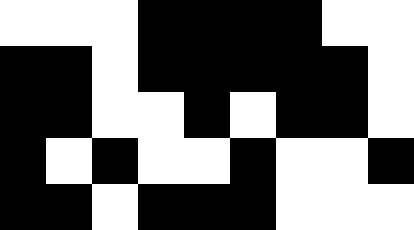[["white", "white", "white", "black", "black", "black", "black", "white", "white"], ["black", "black", "white", "black", "black", "black", "black", "black", "white"], ["black", "black", "white", "white", "black", "white", "black", "black", "white"], ["black", "white", "black", "white", "white", "black", "white", "white", "black"], ["black", "black", "white", "black", "black", "black", "white", "white", "white"]]